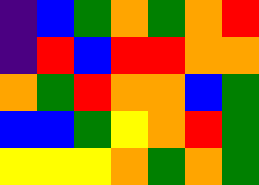[["indigo", "blue", "green", "orange", "green", "orange", "red"], ["indigo", "red", "blue", "red", "red", "orange", "orange"], ["orange", "green", "red", "orange", "orange", "blue", "green"], ["blue", "blue", "green", "yellow", "orange", "red", "green"], ["yellow", "yellow", "yellow", "orange", "green", "orange", "green"]]